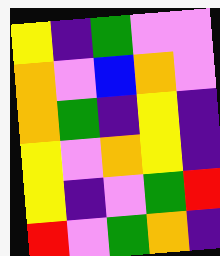[["yellow", "indigo", "green", "violet", "violet"], ["orange", "violet", "blue", "orange", "violet"], ["orange", "green", "indigo", "yellow", "indigo"], ["yellow", "violet", "orange", "yellow", "indigo"], ["yellow", "indigo", "violet", "green", "red"], ["red", "violet", "green", "orange", "indigo"]]